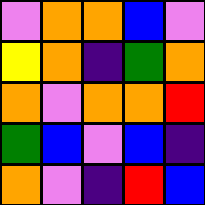[["violet", "orange", "orange", "blue", "violet"], ["yellow", "orange", "indigo", "green", "orange"], ["orange", "violet", "orange", "orange", "red"], ["green", "blue", "violet", "blue", "indigo"], ["orange", "violet", "indigo", "red", "blue"]]